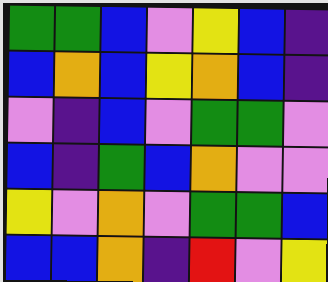[["green", "green", "blue", "violet", "yellow", "blue", "indigo"], ["blue", "orange", "blue", "yellow", "orange", "blue", "indigo"], ["violet", "indigo", "blue", "violet", "green", "green", "violet"], ["blue", "indigo", "green", "blue", "orange", "violet", "violet"], ["yellow", "violet", "orange", "violet", "green", "green", "blue"], ["blue", "blue", "orange", "indigo", "red", "violet", "yellow"]]